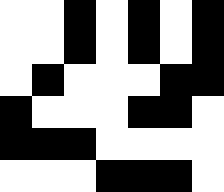[["white", "white", "black", "white", "black", "white", "black"], ["white", "white", "black", "white", "black", "white", "black"], ["white", "black", "white", "white", "white", "black", "black"], ["black", "white", "white", "white", "black", "black", "white"], ["black", "black", "black", "white", "white", "white", "white"], ["white", "white", "white", "black", "black", "black", "white"]]